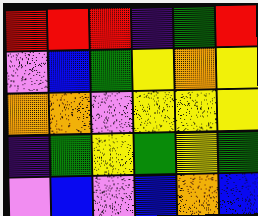[["red", "red", "red", "indigo", "green", "red"], ["violet", "blue", "green", "yellow", "orange", "yellow"], ["orange", "orange", "violet", "yellow", "yellow", "yellow"], ["indigo", "green", "yellow", "green", "yellow", "green"], ["violet", "blue", "violet", "blue", "orange", "blue"]]